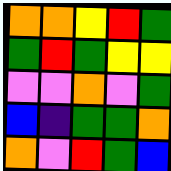[["orange", "orange", "yellow", "red", "green"], ["green", "red", "green", "yellow", "yellow"], ["violet", "violet", "orange", "violet", "green"], ["blue", "indigo", "green", "green", "orange"], ["orange", "violet", "red", "green", "blue"]]